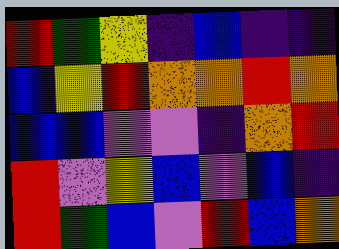[["red", "green", "yellow", "indigo", "blue", "indigo", "indigo"], ["blue", "yellow", "red", "orange", "orange", "red", "orange"], ["blue", "blue", "violet", "violet", "indigo", "orange", "red"], ["red", "violet", "yellow", "blue", "violet", "blue", "indigo"], ["red", "green", "blue", "violet", "red", "blue", "orange"]]